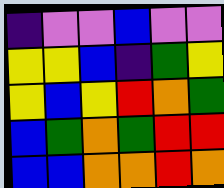[["indigo", "violet", "violet", "blue", "violet", "violet"], ["yellow", "yellow", "blue", "indigo", "green", "yellow"], ["yellow", "blue", "yellow", "red", "orange", "green"], ["blue", "green", "orange", "green", "red", "red"], ["blue", "blue", "orange", "orange", "red", "orange"]]